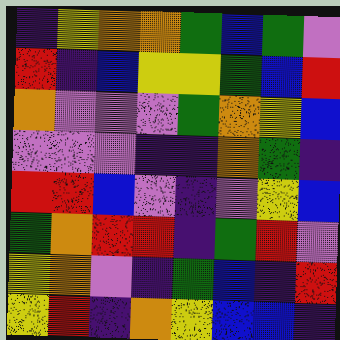[["indigo", "yellow", "orange", "orange", "green", "blue", "green", "violet"], ["red", "indigo", "blue", "yellow", "yellow", "green", "blue", "red"], ["orange", "violet", "violet", "violet", "green", "orange", "yellow", "blue"], ["violet", "violet", "violet", "indigo", "indigo", "orange", "green", "indigo"], ["red", "red", "blue", "violet", "indigo", "violet", "yellow", "blue"], ["green", "orange", "red", "red", "indigo", "green", "red", "violet"], ["yellow", "orange", "violet", "indigo", "green", "blue", "indigo", "red"], ["yellow", "red", "indigo", "orange", "yellow", "blue", "blue", "indigo"]]